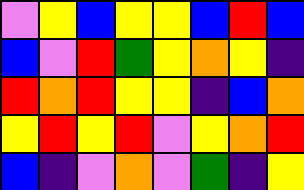[["violet", "yellow", "blue", "yellow", "yellow", "blue", "red", "blue"], ["blue", "violet", "red", "green", "yellow", "orange", "yellow", "indigo"], ["red", "orange", "red", "yellow", "yellow", "indigo", "blue", "orange"], ["yellow", "red", "yellow", "red", "violet", "yellow", "orange", "red"], ["blue", "indigo", "violet", "orange", "violet", "green", "indigo", "yellow"]]